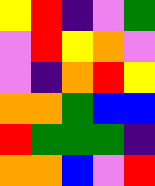[["yellow", "red", "indigo", "violet", "green"], ["violet", "red", "yellow", "orange", "violet"], ["violet", "indigo", "orange", "red", "yellow"], ["orange", "orange", "green", "blue", "blue"], ["red", "green", "green", "green", "indigo"], ["orange", "orange", "blue", "violet", "red"]]